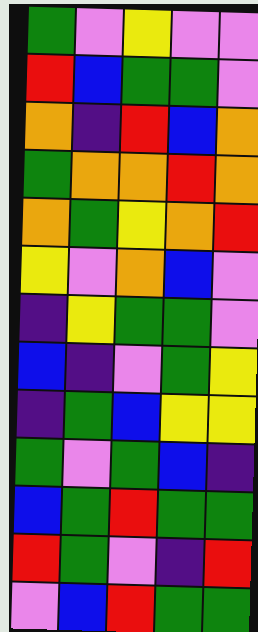[["green", "violet", "yellow", "violet", "violet"], ["red", "blue", "green", "green", "violet"], ["orange", "indigo", "red", "blue", "orange"], ["green", "orange", "orange", "red", "orange"], ["orange", "green", "yellow", "orange", "red"], ["yellow", "violet", "orange", "blue", "violet"], ["indigo", "yellow", "green", "green", "violet"], ["blue", "indigo", "violet", "green", "yellow"], ["indigo", "green", "blue", "yellow", "yellow"], ["green", "violet", "green", "blue", "indigo"], ["blue", "green", "red", "green", "green"], ["red", "green", "violet", "indigo", "red"], ["violet", "blue", "red", "green", "green"]]